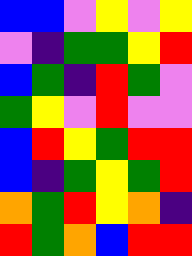[["blue", "blue", "violet", "yellow", "violet", "yellow"], ["violet", "indigo", "green", "green", "yellow", "red"], ["blue", "green", "indigo", "red", "green", "violet"], ["green", "yellow", "violet", "red", "violet", "violet"], ["blue", "red", "yellow", "green", "red", "red"], ["blue", "indigo", "green", "yellow", "green", "red"], ["orange", "green", "red", "yellow", "orange", "indigo"], ["red", "green", "orange", "blue", "red", "red"]]